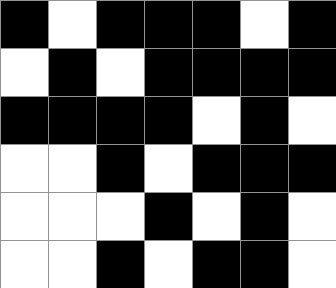[["black", "white", "black", "black", "black", "white", "black"], ["white", "black", "white", "black", "black", "black", "black"], ["black", "black", "black", "black", "white", "black", "white"], ["white", "white", "black", "white", "black", "black", "black"], ["white", "white", "white", "black", "white", "black", "white"], ["white", "white", "black", "white", "black", "black", "white"]]